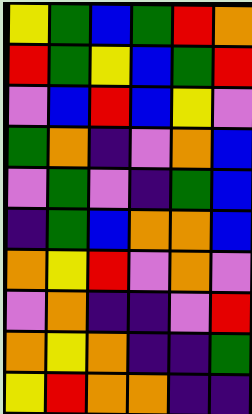[["yellow", "green", "blue", "green", "red", "orange"], ["red", "green", "yellow", "blue", "green", "red"], ["violet", "blue", "red", "blue", "yellow", "violet"], ["green", "orange", "indigo", "violet", "orange", "blue"], ["violet", "green", "violet", "indigo", "green", "blue"], ["indigo", "green", "blue", "orange", "orange", "blue"], ["orange", "yellow", "red", "violet", "orange", "violet"], ["violet", "orange", "indigo", "indigo", "violet", "red"], ["orange", "yellow", "orange", "indigo", "indigo", "green"], ["yellow", "red", "orange", "orange", "indigo", "indigo"]]